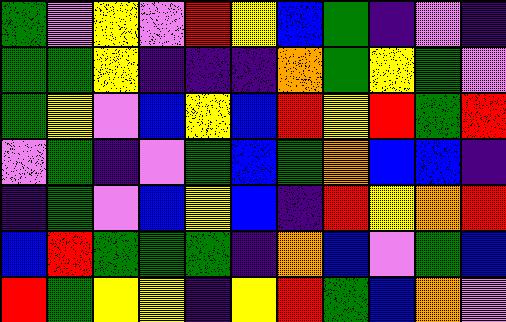[["green", "violet", "yellow", "violet", "red", "yellow", "blue", "green", "indigo", "violet", "indigo"], ["green", "green", "yellow", "indigo", "indigo", "indigo", "orange", "green", "yellow", "green", "violet"], ["green", "yellow", "violet", "blue", "yellow", "blue", "red", "yellow", "red", "green", "red"], ["violet", "green", "indigo", "violet", "green", "blue", "green", "orange", "blue", "blue", "indigo"], ["indigo", "green", "violet", "blue", "yellow", "blue", "indigo", "red", "yellow", "orange", "red"], ["blue", "red", "green", "green", "green", "indigo", "orange", "blue", "violet", "green", "blue"], ["red", "green", "yellow", "yellow", "indigo", "yellow", "red", "green", "blue", "orange", "violet"]]